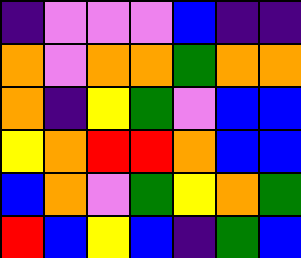[["indigo", "violet", "violet", "violet", "blue", "indigo", "indigo"], ["orange", "violet", "orange", "orange", "green", "orange", "orange"], ["orange", "indigo", "yellow", "green", "violet", "blue", "blue"], ["yellow", "orange", "red", "red", "orange", "blue", "blue"], ["blue", "orange", "violet", "green", "yellow", "orange", "green"], ["red", "blue", "yellow", "blue", "indigo", "green", "blue"]]